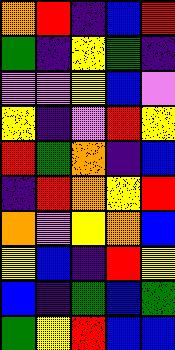[["orange", "red", "indigo", "blue", "red"], ["green", "indigo", "yellow", "green", "indigo"], ["violet", "violet", "yellow", "blue", "violet"], ["yellow", "indigo", "violet", "red", "yellow"], ["red", "green", "orange", "indigo", "blue"], ["indigo", "red", "orange", "yellow", "red"], ["orange", "violet", "yellow", "orange", "blue"], ["yellow", "blue", "indigo", "red", "yellow"], ["blue", "indigo", "green", "blue", "green"], ["green", "yellow", "red", "blue", "blue"]]